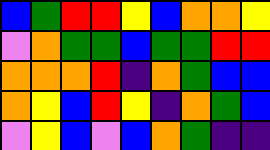[["blue", "green", "red", "red", "yellow", "blue", "orange", "orange", "yellow"], ["violet", "orange", "green", "green", "blue", "green", "green", "red", "red"], ["orange", "orange", "orange", "red", "indigo", "orange", "green", "blue", "blue"], ["orange", "yellow", "blue", "red", "yellow", "indigo", "orange", "green", "blue"], ["violet", "yellow", "blue", "violet", "blue", "orange", "green", "indigo", "indigo"]]